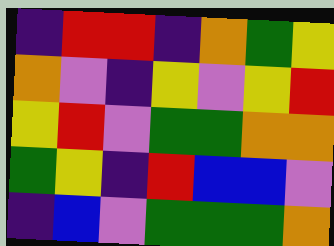[["indigo", "red", "red", "indigo", "orange", "green", "yellow"], ["orange", "violet", "indigo", "yellow", "violet", "yellow", "red"], ["yellow", "red", "violet", "green", "green", "orange", "orange"], ["green", "yellow", "indigo", "red", "blue", "blue", "violet"], ["indigo", "blue", "violet", "green", "green", "green", "orange"]]